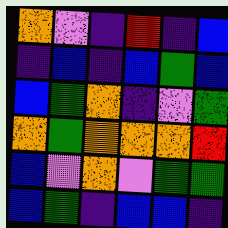[["orange", "violet", "indigo", "red", "indigo", "blue"], ["indigo", "blue", "indigo", "blue", "green", "blue"], ["blue", "green", "orange", "indigo", "violet", "green"], ["orange", "green", "orange", "orange", "orange", "red"], ["blue", "violet", "orange", "violet", "green", "green"], ["blue", "green", "indigo", "blue", "blue", "indigo"]]